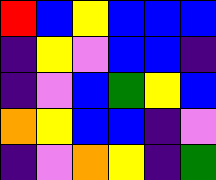[["red", "blue", "yellow", "blue", "blue", "blue"], ["indigo", "yellow", "violet", "blue", "blue", "indigo"], ["indigo", "violet", "blue", "green", "yellow", "blue"], ["orange", "yellow", "blue", "blue", "indigo", "violet"], ["indigo", "violet", "orange", "yellow", "indigo", "green"]]